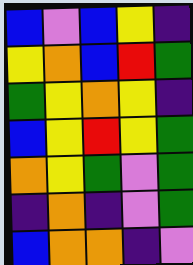[["blue", "violet", "blue", "yellow", "indigo"], ["yellow", "orange", "blue", "red", "green"], ["green", "yellow", "orange", "yellow", "indigo"], ["blue", "yellow", "red", "yellow", "green"], ["orange", "yellow", "green", "violet", "green"], ["indigo", "orange", "indigo", "violet", "green"], ["blue", "orange", "orange", "indigo", "violet"]]